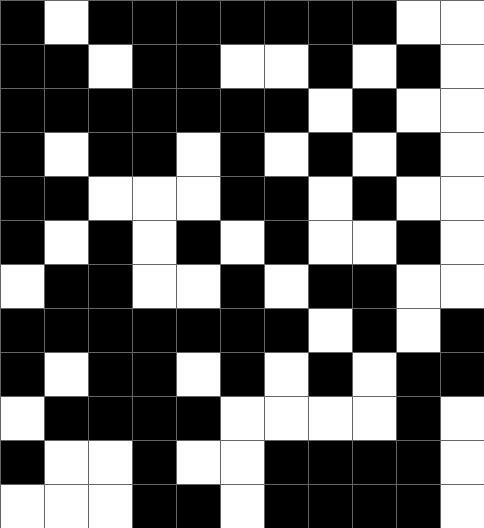[["black", "white", "black", "black", "black", "black", "black", "black", "black", "white", "white"], ["black", "black", "white", "black", "black", "white", "white", "black", "white", "black", "white"], ["black", "black", "black", "black", "black", "black", "black", "white", "black", "white", "white"], ["black", "white", "black", "black", "white", "black", "white", "black", "white", "black", "white"], ["black", "black", "white", "white", "white", "black", "black", "white", "black", "white", "white"], ["black", "white", "black", "white", "black", "white", "black", "white", "white", "black", "white"], ["white", "black", "black", "white", "white", "black", "white", "black", "black", "white", "white"], ["black", "black", "black", "black", "black", "black", "black", "white", "black", "white", "black"], ["black", "white", "black", "black", "white", "black", "white", "black", "white", "black", "black"], ["white", "black", "black", "black", "black", "white", "white", "white", "white", "black", "white"], ["black", "white", "white", "black", "white", "white", "black", "black", "black", "black", "white"], ["white", "white", "white", "black", "black", "white", "black", "black", "black", "black", "white"]]